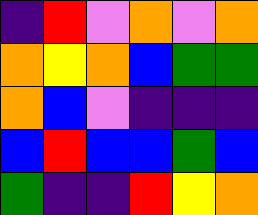[["indigo", "red", "violet", "orange", "violet", "orange"], ["orange", "yellow", "orange", "blue", "green", "green"], ["orange", "blue", "violet", "indigo", "indigo", "indigo"], ["blue", "red", "blue", "blue", "green", "blue"], ["green", "indigo", "indigo", "red", "yellow", "orange"]]